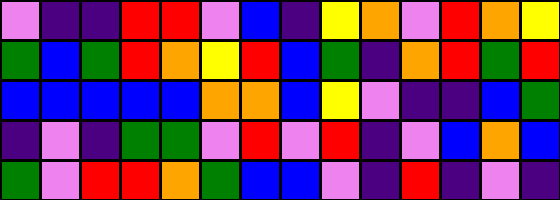[["violet", "indigo", "indigo", "red", "red", "violet", "blue", "indigo", "yellow", "orange", "violet", "red", "orange", "yellow"], ["green", "blue", "green", "red", "orange", "yellow", "red", "blue", "green", "indigo", "orange", "red", "green", "red"], ["blue", "blue", "blue", "blue", "blue", "orange", "orange", "blue", "yellow", "violet", "indigo", "indigo", "blue", "green"], ["indigo", "violet", "indigo", "green", "green", "violet", "red", "violet", "red", "indigo", "violet", "blue", "orange", "blue"], ["green", "violet", "red", "red", "orange", "green", "blue", "blue", "violet", "indigo", "red", "indigo", "violet", "indigo"]]